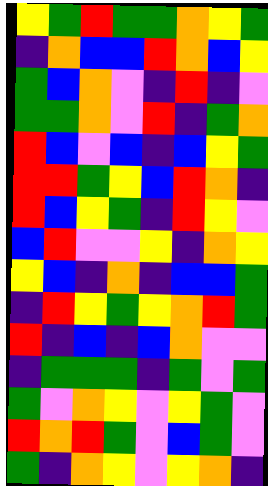[["yellow", "green", "red", "green", "green", "orange", "yellow", "green"], ["indigo", "orange", "blue", "blue", "red", "orange", "blue", "yellow"], ["green", "blue", "orange", "violet", "indigo", "red", "indigo", "violet"], ["green", "green", "orange", "violet", "red", "indigo", "green", "orange"], ["red", "blue", "violet", "blue", "indigo", "blue", "yellow", "green"], ["red", "red", "green", "yellow", "blue", "red", "orange", "indigo"], ["red", "blue", "yellow", "green", "indigo", "red", "yellow", "violet"], ["blue", "red", "violet", "violet", "yellow", "indigo", "orange", "yellow"], ["yellow", "blue", "indigo", "orange", "indigo", "blue", "blue", "green"], ["indigo", "red", "yellow", "green", "yellow", "orange", "red", "green"], ["red", "indigo", "blue", "indigo", "blue", "orange", "violet", "violet"], ["indigo", "green", "green", "green", "indigo", "green", "violet", "green"], ["green", "violet", "orange", "yellow", "violet", "yellow", "green", "violet"], ["red", "orange", "red", "green", "violet", "blue", "green", "violet"], ["green", "indigo", "orange", "yellow", "violet", "yellow", "orange", "indigo"]]